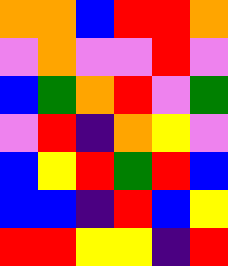[["orange", "orange", "blue", "red", "red", "orange"], ["violet", "orange", "violet", "violet", "red", "violet"], ["blue", "green", "orange", "red", "violet", "green"], ["violet", "red", "indigo", "orange", "yellow", "violet"], ["blue", "yellow", "red", "green", "red", "blue"], ["blue", "blue", "indigo", "red", "blue", "yellow"], ["red", "red", "yellow", "yellow", "indigo", "red"]]